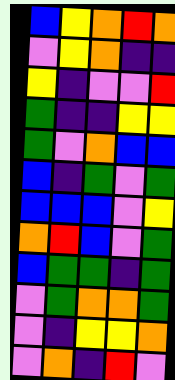[["blue", "yellow", "orange", "red", "orange"], ["violet", "yellow", "orange", "indigo", "indigo"], ["yellow", "indigo", "violet", "violet", "red"], ["green", "indigo", "indigo", "yellow", "yellow"], ["green", "violet", "orange", "blue", "blue"], ["blue", "indigo", "green", "violet", "green"], ["blue", "blue", "blue", "violet", "yellow"], ["orange", "red", "blue", "violet", "green"], ["blue", "green", "green", "indigo", "green"], ["violet", "green", "orange", "orange", "green"], ["violet", "indigo", "yellow", "yellow", "orange"], ["violet", "orange", "indigo", "red", "violet"]]